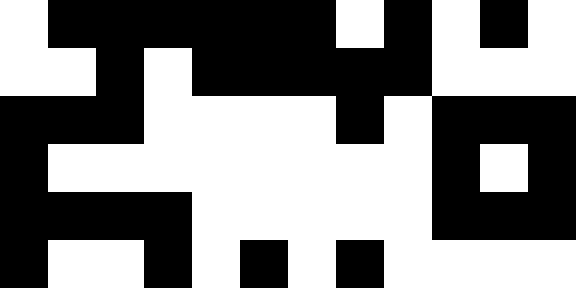[["white", "black", "black", "black", "black", "black", "black", "white", "black", "white", "black", "white"], ["white", "white", "black", "white", "black", "black", "black", "black", "black", "white", "white", "white"], ["black", "black", "black", "white", "white", "white", "white", "black", "white", "black", "black", "black"], ["black", "white", "white", "white", "white", "white", "white", "white", "white", "black", "white", "black"], ["black", "black", "black", "black", "white", "white", "white", "white", "white", "black", "black", "black"], ["black", "white", "white", "black", "white", "black", "white", "black", "white", "white", "white", "white"]]